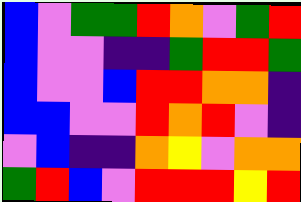[["blue", "violet", "green", "green", "red", "orange", "violet", "green", "red"], ["blue", "violet", "violet", "indigo", "indigo", "green", "red", "red", "green"], ["blue", "violet", "violet", "blue", "red", "red", "orange", "orange", "indigo"], ["blue", "blue", "violet", "violet", "red", "orange", "red", "violet", "indigo"], ["violet", "blue", "indigo", "indigo", "orange", "yellow", "violet", "orange", "orange"], ["green", "red", "blue", "violet", "red", "red", "red", "yellow", "red"]]